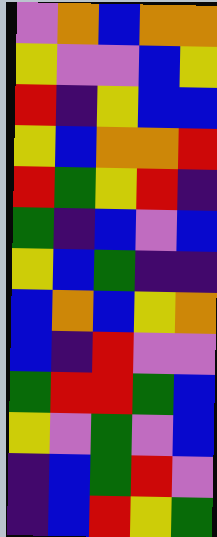[["violet", "orange", "blue", "orange", "orange"], ["yellow", "violet", "violet", "blue", "yellow"], ["red", "indigo", "yellow", "blue", "blue"], ["yellow", "blue", "orange", "orange", "red"], ["red", "green", "yellow", "red", "indigo"], ["green", "indigo", "blue", "violet", "blue"], ["yellow", "blue", "green", "indigo", "indigo"], ["blue", "orange", "blue", "yellow", "orange"], ["blue", "indigo", "red", "violet", "violet"], ["green", "red", "red", "green", "blue"], ["yellow", "violet", "green", "violet", "blue"], ["indigo", "blue", "green", "red", "violet"], ["indigo", "blue", "red", "yellow", "green"]]